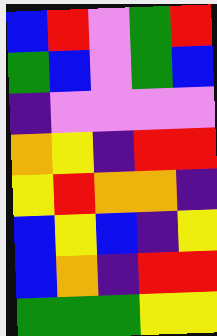[["blue", "red", "violet", "green", "red"], ["green", "blue", "violet", "green", "blue"], ["indigo", "violet", "violet", "violet", "violet"], ["orange", "yellow", "indigo", "red", "red"], ["yellow", "red", "orange", "orange", "indigo"], ["blue", "yellow", "blue", "indigo", "yellow"], ["blue", "orange", "indigo", "red", "red"], ["green", "green", "green", "yellow", "yellow"]]